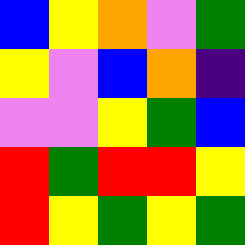[["blue", "yellow", "orange", "violet", "green"], ["yellow", "violet", "blue", "orange", "indigo"], ["violet", "violet", "yellow", "green", "blue"], ["red", "green", "red", "red", "yellow"], ["red", "yellow", "green", "yellow", "green"]]